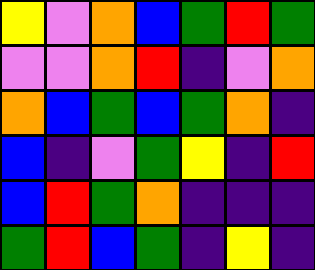[["yellow", "violet", "orange", "blue", "green", "red", "green"], ["violet", "violet", "orange", "red", "indigo", "violet", "orange"], ["orange", "blue", "green", "blue", "green", "orange", "indigo"], ["blue", "indigo", "violet", "green", "yellow", "indigo", "red"], ["blue", "red", "green", "orange", "indigo", "indigo", "indigo"], ["green", "red", "blue", "green", "indigo", "yellow", "indigo"]]